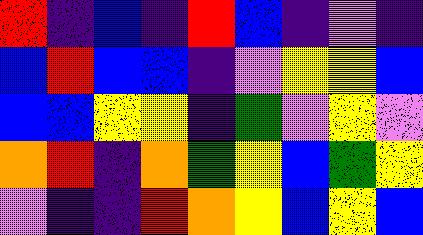[["red", "indigo", "blue", "indigo", "red", "blue", "indigo", "violet", "indigo"], ["blue", "red", "blue", "blue", "indigo", "violet", "yellow", "yellow", "blue"], ["blue", "blue", "yellow", "yellow", "indigo", "green", "violet", "yellow", "violet"], ["orange", "red", "indigo", "orange", "green", "yellow", "blue", "green", "yellow"], ["violet", "indigo", "indigo", "red", "orange", "yellow", "blue", "yellow", "blue"]]